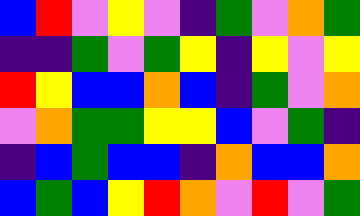[["blue", "red", "violet", "yellow", "violet", "indigo", "green", "violet", "orange", "green"], ["indigo", "indigo", "green", "violet", "green", "yellow", "indigo", "yellow", "violet", "yellow"], ["red", "yellow", "blue", "blue", "orange", "blue", "indigo", "green", "violet", "orange"], ["violet", "orange", "green", "green", "yellow", "yellow", "blue", "violet", "green", "indigo"], ["indigo", "blue", "green", "blue", "blue", "indigo", "orange", "blue", "blue", "orange"], ["blue", "green", "blue", "yellow", "red", "orange", "violet", "red", "violet", "green"]]